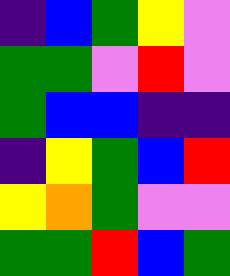[["indigo", "blue", "green", "yellow", "violet"], ["green", "green", "violet", "red", "violet"], ["green", "blue", "blue", "indigo", "indigo"], ["indigo", "yellow", "green", "blue", "red"], ["yellow", "orange", "green", "violet", "violet"], ["green", "green", "red", "blue", "green"]]